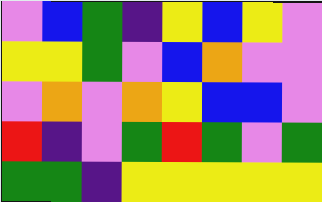[["violet", "blue", "green", "indigo", "yellow", "blue", "yellow", "violet"], ["yellow", "yellow", "green", "violet", "blue", "orange", "violet", "violet"], ["violet", "orange", "violet", "orange", "yellow", "blue", "blue", "violet"], ["red", "indigo", "violet", "green", "red", "green", "violet", "green"], ["green", "green", "indigo", "yellow", "yellow", "yellow", "yellow", "yellow"]]